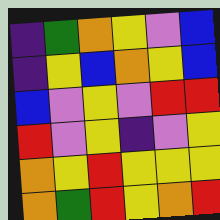[["indigo", "green", "orange", "yellow", "violet", "blue"], ["indigo", "yellow", "blue", "orange", "yellow", "blue"], ["blue", "violet", "yellow", "violet", "red", "red"], ["red", "violet", "yellow", "indigo", "violet", "yellow"], ["orange", "yellow", "red", "yellow", "yellow", "yellow"], ["orange", "green", "red", "yellow", "orange", "red"]]